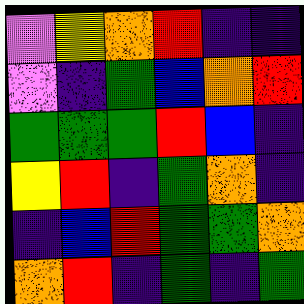[["violet", "yellow", "orange", "red", "indigo", "indigo"], ["violet", "indigo", "green", "blue", "orange", "red"], ["green", "green", "green", "red", "blue", "indigo"], ["yellow", "red", "indigo", "green", "orange", "indigo"], ["indigo", "blue", "red", "green", "green", "orange"], ["orange", "red", "indigo", "green", "indigo", "green"]]